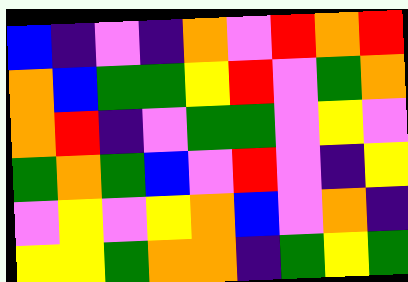[["blue", "indigo", "violet", "indigo", "orange", "violet", "red", "orange", "red"], ["orange", "blue", "green", "green", "yellow", "red", "violet", "green", "orange"], ["orange", "red", "indigo", "violet", "green", "green", "violet", "yellow", "violet"], ["green", "orange", "green", "blue", "violet", "red", "violet", "indigo", "yellow"], ["violet", "yellow", "violet", "yellow", "orange", "blue", "violet", "orange", "indigo"], ["yellow", "yellow", "green", "orange", "orange", "indigo", "green", "yellow", "green"]]